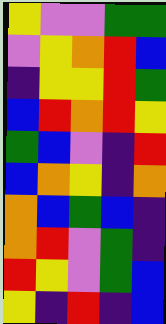[["yellow", "violet", "violet", "green", "green"], ["violet", "yellow", "orange", "red", "blue"], ["indigo", "yellow", "yellow", "red", "green"], ["blue", "red", "orange", "red", "yellow"], ["green", "blue", "violet", "indigo", "red"], ["blue", "orange", "yellow", "indigo", "orange"], ["orange", "blue", "green", "blue", "indigo"], ["orange", "red", "violet", "green", "indigo"], ["red", "yellow", "violet", "green", "blue"], ["yellow", "indigo", "red", "indigo", "blue"]]